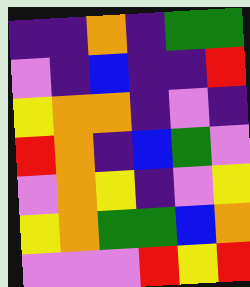[["indigo", "indigo", "orange", "indigo", "green", "green"], ["violet", "indigo", "blue", "indigo", "indigo", "red"], ["yellow", "orange", "orange", "indigo", "violet", "indigo"], ["red", "orange", "indigo", "blue", "green", "violet"], ["violet", "orange", "yellow", "indigo", "violet", "yellow"], ["yellow", "orange", "green", "green", "blue", "orange"], ["violet", "violet", "violet", "red", "yellow", "red"]]